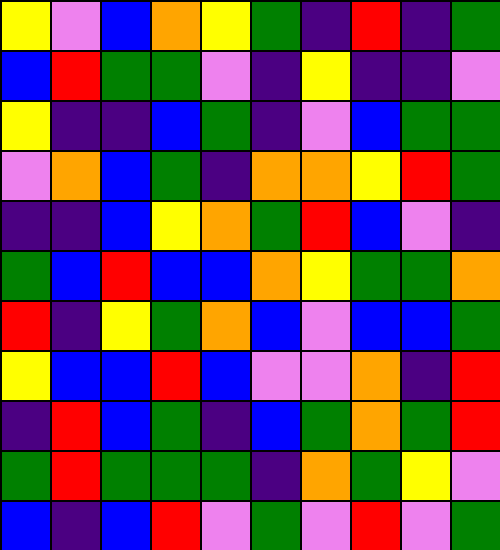[["yellow", "violet", "blue", "orange", "yellow", "green", "indigo", "red", "indigo", "green"], ["blue", "red", "green", "green", "violet", "indigo", "yellow", "indigo", "indigo", "violet"], ["yellow", "indigo", "indigo", "blue", "green", "indigo", "violet", "blue", "green", "green"], ["violet", "orange", "blue", "green", "indigo", "orange", "orange", "yellow", "red", "green"], ["indigo", "indigo", "blue", "yellow", "orange", "green", "red", "blue", "violet", "indigo"], ["green", "blue", "red", "blue", "blue", "orange", "yellow", "green", "green", "orange"], ["red", "indigo", "yellow", "green", "orange", "blue", "violet", "blue", "blue", "green"], ["yellow", "blue", "blue", "red", "blue", "violet", "violet", "orange", "indigo", "red"], ["indigo", "red", "blue", "green", "indigo", "blue", "green", "orange", "green", "red"], ["green", "red", "green", "green", "green", "indigo", "orange", "green", "yellow", "violet"], ["blue", "indigo", "blue", "red", "violet", "green", "violet", "red", "violet", "green"]]